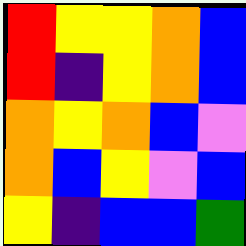[["red", "yellow", "yellow", "orange", "blue"], ["red", "indigo", "yellow", "orange", "blue"], ["orange", "yellow", "orange", "blue", "violet"], ["orange", "blue", "yellow", "violet", "blue"], ["yellow", "indigo", "blue", "blue", "green"]]